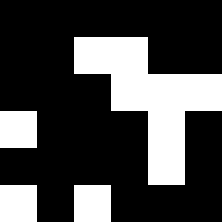[["black", "black", "black", "black", "black", "black"], ["black", "black", "white", "white", "black", "black"], ["black", "black", "black", "white", "white", "white"], ["white", "black", "black", "black", "white", "black"], ["black", "black", "black", "black", "white", "black"], ["white", "black", "white", "black", "black", "black"]]